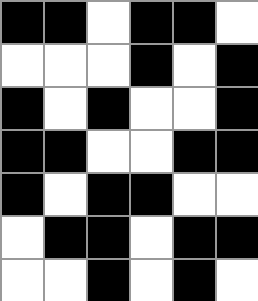[["black", "black", "white", "black", "black", "white"], ["white", "white", "white", "black", "white", "black"], ["black", "white", "black", "white", "white", "black"], ["black", "black", "white", "white", "black", "black"], ["black", "white", "black", "black", "white", "white"], ["white", "black", "black", "white", "black", "black"], ["white", "white", "black", "white", "black", "white"]]